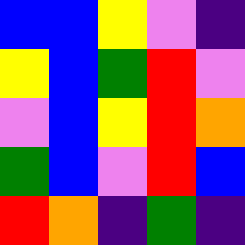[["blue", "blue", "yellow", "violet", "indigo"], ["yellow", "blue", "green", "red", "violet"], ["violet", "blue", "yellow", "red", "orange"], ["green", "blue", "violet", "red", "blue"], ["red", "orange", "indigo", "green", "indigo"]]